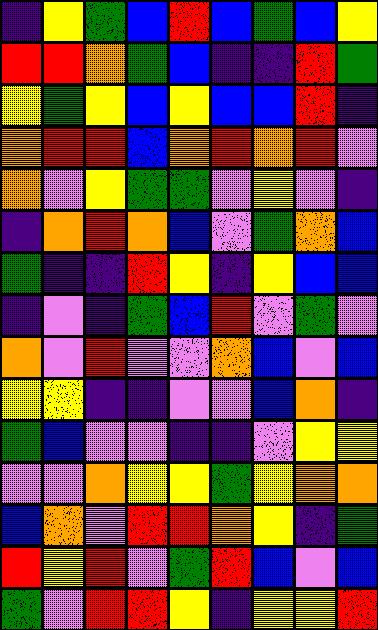[["indigo", "yellow", "green", "blue", "red", "blue", "green", "blue", "yellow"], ["red", "red", "orange", "green", "blue", "indigo", "indigo", "red", "green"], ["yellow", "green", "yellow", "blue", "yellow", "blue", "blue", "red", "indigo"], ["orange", "red", "red", "blue", "orange", "red", "orange", "red", "violet"], ["orange", "violet", "yellow", "green", "green", "violet", "yellow", "violet", "indigo"], ["indigo", "orange", "red", "orange", "blue", "violet", "green", "orange", "blue"], ["green", "indigo", "indigo", "red", "yellow", "indigo", "yellow", "blue", "blue"], ["indigo", "violet", "indigo", "green", "blue", "red", "violet", "green", "violet"], ["orange", "violet", "red", "violet", "violet", "orange", "blue", "violet", "blue"], ["yellow", "yellow", "indigo", "indigo", "violet", "violet", "blue", "orange", "indigo"], ["green", "blue", "violet", "violet", "indigo", "indigo", "violet", "yellow", "yellow"], ["violet", "violet", "orange", "yellow", "yellow", "green", "yellow", "orange", "orange"], ["blue", "orange", "violet", "red", "red", "orange", "yellow", "indigo", "green"], ["red", "yellow", "red", "violet", "green", "red", "blue", "violet", "blue"], ["green", "violet", "red", "red", "yellow", "indigo", "yellow", "yellow", "red"]]